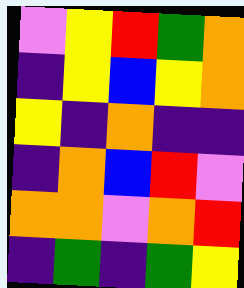[["violet", "yellow", "red", "green", "orange"], ["indigo", "yellow", "blue", "yellow", "orange"], ["yellow", "indigo", "orange", "indigo", "indigo"], ["indigo", "orange", "blue", "red", "violet"], ["orange", "orange", "violet", "orange", "red"], ["indigo", "green", "indigo", "green", "yellow"]]